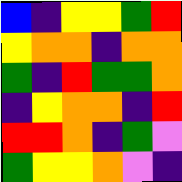[["blue", "indigo", "yellow", "yellow", "green", "red"], ["yellow", "orange", "orange", "indigo", "orange", "orange"], ["green", "indigo", "red", "green", "green", "orange"], ["indigo", "yellow", "orange", "orange", "indigo", "red"], ["red", "red", "orange", "indigo", "green", "violet"], ["green", "yellow", "yellow", "orange", "violet", "indigo"]]